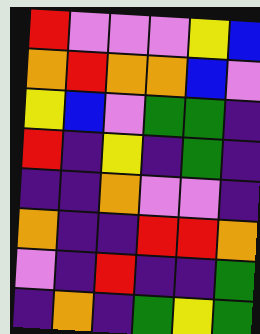[["red", "violet", "violet", "violet", "yellow", "blue"], ["orange", "red", "orange", "orange", "blue", "violet"], ["yellow", "blue", "violet", "green", "green", "indigo"], ["red", "indigo", "yellow", "indigo", "green", "indigo"], ["indigo", "indigo", "orange", "violet", "violet", "indigo"], ["orange", "indigo", "indigo", "red", "red", "orange"], ["violet", "indigo", "red", "indigo", "indigo", "green"], ["indigo", "orange", "indigo", "green", "yellow", "green"]]